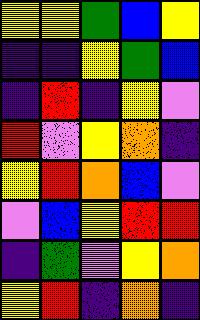[["yellow", "yellow", "green", "blue", "yellow"], ["indigo", "indigo", "yellow", "green", "blue"], ["indigo", "red", "indigo", "yellow", "violet"], ["red", "violet", "yellow", "orange", "indigo"], ["yellow", "red", "orange", "blue", "violet"], ["violet", "blue", "yellow", "red", "red"], ["indigo", "green", "violet", "yellow", "orange"], ["yellow", "red", "indigo", "orange", "indigo"]]